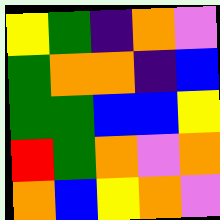[["yellow", "green", "indigo", "orange", "violet"], ["green", "orange", "orange", "indigo", "blue"], ["green", "green", "blue", "blue", "yellow"], ["red", "green", "orange", "violet", "orange"], ["orange", "blue", "yellow", "orange", "violet"]]